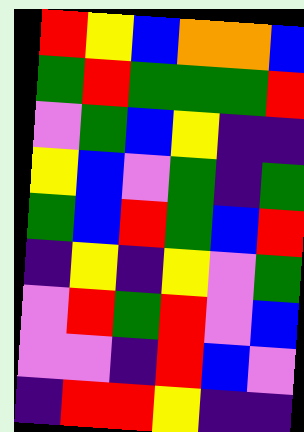[["red", "yellow", "blue", "orange", "orange", "blue"], ["green", "red", "green", "green", "green", "red"], ["violet", "green", "blue", "yellow", "indigo", "indigo"], ["yellow", "blue", "violet", "green", "indigo", "green"], ["green", "blue", "red", "green", "blue", "red"], ["indigo", "yellow", "indigo", "yellow", "violet", "green"], ["violet", "red", "green", "red", "violet", "blue"], ["violet", "violet", "indigo", "red", "blue", "violet"], ["indigo", "red", "red", "yellow", "indigo", "indigo"]]